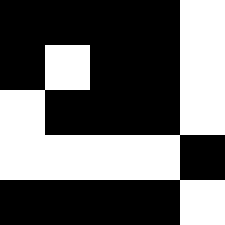[["black", "black", "black", "black", "white"], ["black", "white", "black", "black", "white"], ["white", "black", "black", "black", "white"], ["white", "white", "white", "white", "black"], ["black", "black", "black", "black", "white"]]